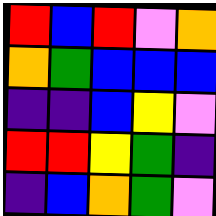[["red", "blue", "red", "violet", "orange"], ["orange", "green", "blue", "blue", "blue"], ["indigo", "indigo", "blue", "yellow", "violet"], ["red", "red", "yellow", "green", "indigo"], ["indigo", "blue", "orange", "green", "violet"]]